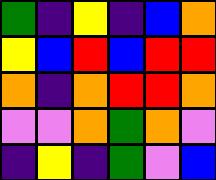[["green", "indigo", "yellow", "indigo", "blue", "orange"], ["yellow", "blue", "red", "blue", "red", "red"], ["orange", "indigo", "orange", "red", "red", "orange"], ["violet", "violet", "orange", "green", "orange", "violet"], ["indigo", "yellow", "indigo", "green", "violet", "blue"]]